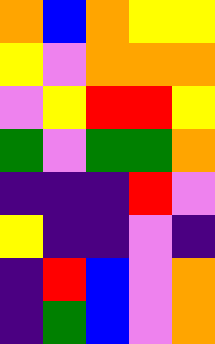[["orange", "blue", "orange", "yellow", "yellow"], ["yellow", "violet", "orange", "orange", "orange"], ["violet", "yellow", "red", "red", "yellow"], ["green", "violet", "green", "green", "orange"], ["indigo", "indigo", "indigo", "red", "violet"], ["yellow", "indigo", "indigo", "violet", "indigo"], ["indigo", "red", "blue", "violet", "orange"], ["indigo", "green", "blue", "violet", "orange"]]